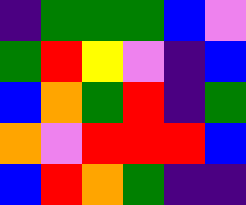[["indigo", "green", "green", "green", "blue", "violet"], ["green", "red", "yellow", "violet", "indigo", "blue"], ["blue", "orange", "green", "red", "indigo", "green"], ["orange", "violet", "red", "red", "red", "blue"], ["blue", "red", "orange", "green", "indigo", "indigo"]]